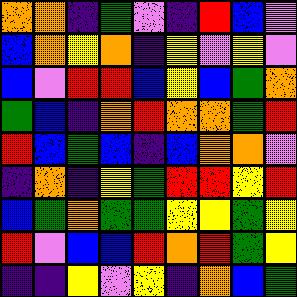[["orange", "orange", "indigo", "green", "violet", "indigo", "red", "blue", "violet"], ["blue", "orange", "yellow", "orange", "indigo", "yellow", "violet", "yellow", "violet"], ["blue", "violet", "red", "red", "blue", "yellow", "blue", "green", "orange"], ["green", "blue", "indigo", "orange", "red", "orange", "orange", "green", "red"], ["red", "blue", "green", "blue", "indigo", "blue", "orange", "orange", "violet"], ["indigo", "orange", "indigo", "yellow", "green", "red", "red", "yellow", "red"], ["blue", "green", "orange", "green", "green", "yellow", "yellow", "green", "yellow"], ["red", "violet", "blue", "blue", "red", "orange", "red", "green", "yellow"], ["indigo", "indigo", "yellow", "violet", "yellow", "indigo", "orange", "blue", "green"]]